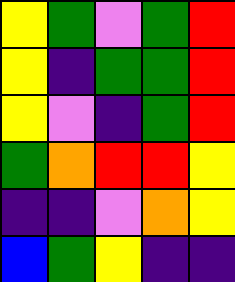[["yellow", "green", "violet", "green", "red"], ["yellow", "indigo", "green", "green", "red"], ["yellow", "violet", "indigo", "green", "red"], ["green", "orange", "red", "red", "yellow"], ["indigo", "indigo", "violet", "orange", "yellow"], ["blue", "green", "yellow", "indigo", "indigo"]]